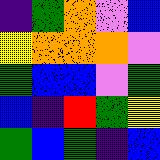[["indigo", "green", "orange", "violet", "blue"], ["yellow", "orange", "orange", "orange", "violet"], ["green", "blue", "blue", "violet", "green"], ["blue", "indigo", "red", "green", "yellow"], ["green", "blue", "green", "indigo", "blue"]]